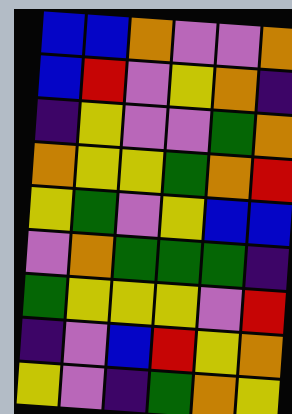[["blue", "blue", "orange", "violet", "violet", "orange"], ["blue", "red", "violet", "yellow", "orange", "indigo"], ["indigo", "yellow", "violet", "violet", "green", "orange"], ["orange", "yellow", "yellow", "green", "orange", "red"], ["yellow", "green", "violet", "yellow", "blue", "blue"], ["violet", "orange", "green", "green", "green", "indigo"], ["green", "yellow", "yellow", "yellow", "violet", "red"], ["indigo", "violet", "blue", "red", "yellow", "orange"], ["yellow", "violet", "indigo", "green", "orange", "yellow"]]